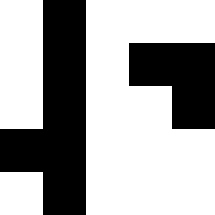[["white", "black", "white", "white", "white"], ["white", "black", "white", "black", "black"], ["white", "black", "white", "white", "black"], ["black", "black", "white", "white", "white"], ["white", "black", "white", "white", "white"]]